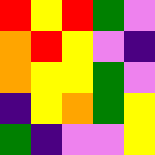[["red", "yellow", "red", "green", "violet"], ["orange", "red", "yellow", "violet", "indigo"], ["orange", "yellow", "yellow", "green", "violet"], ["indigo", "yellow", "orange", "green", "yellow"], ["green", "indigo", "violet", "violet", "yellow"]]